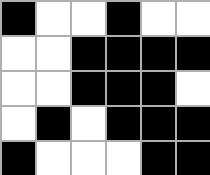[["black", "white", "white", "black", "white", "white"], ["white", "white", "black", "black", "black", "black"], ["white", "white", "black", "black", "black", "white"], ["white", "black", "white", "black", "black", "black"], ["black", "white", "white", "white", "black", "black"]]